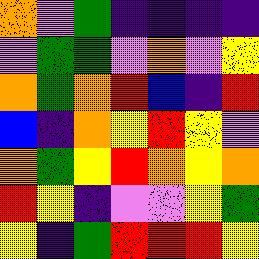[["orange", "violet", "green", "indigo", "indigo", "indigo", "indigo"], ["violet", "green", "green", "violet", "orange", "violet", "yellow"], ["orange", "green", "orange", "red", "blue", "indigo", "red"], ["blue", "indigo", "orange", "yellow", "red", "yellow", "violet"], ["orange", "green", "yellow", "red", "orange", "yellow", "orange"], ["red", "yellow", "indigo", "violet", "violet", "yellow", "green"], ["yellow", "indigo", "green", "red", "red", "red", "yellow"]]